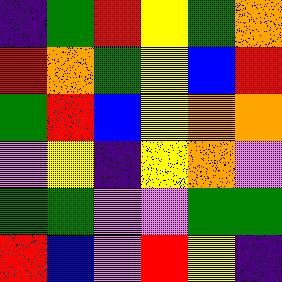[["indigo", "green", "red", "yellow", "green", "orange"], ["red", "orange", "green", "yellow", "blue", "red"], ["green", "red", "blue", "yellow", "orange", "orange"], ["violet", "yellow", "indigo", "yellow", "orange", "violet"], ["green", "green", "violet", "violet", "green", "green"], ["red", "blue", "violet", "red", "yellow", "indigo"]]